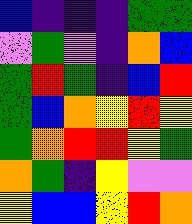[["blue", "indigo", "indigo", "indigo", "green", "green"], ["violet", "green", "violet", "indigo", "orange", "blue"], ["green", "red", "green", "indigo", "blue", "red"], ["green", "blue", "orange", "yellow", "red", "yellow"], ["green", "orange", "red", "red", "yellow", "green"], ["orange", "green", "indigo", "yellow", "violet", "violet"], ["yellow", "blue", "blue", "yellow", "red", "orange"]]